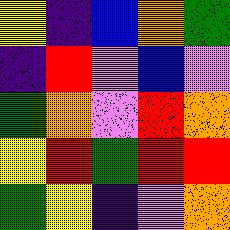[["yellow", "indigo", "blue", "orange", "green"], ["indigo", "red", "violet", "blue", "violet"], ["green", "orange", "violet", "red", "orange"], ["yellow", "red", "green", "red", "red"], ["green", "yellow", "indigo", "violet", "orange"]]